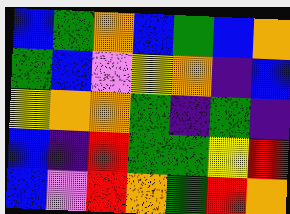[["blue", "green", "orange", "blue", "green", "blue", "orange"], ["green", "blue", "violet", "yellow", "orange", "indigo", "blue"], ["yellow", "orange", "orange", "green", "indigo", "green", "indigo"], ["blue", "indigo", "red", "green", "green", "yellow", "red"], ["blue", "violet", "red", "orange", "green", "red", "orange"]]